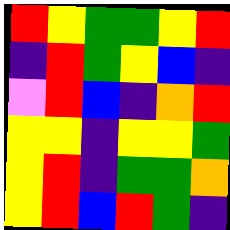[["red", "yellow", "green", "green", "yellow", "red"], ["indigo", "red", "green", "yellow", "blue", "indigo"], ["violet", "red", "blue", "indigo", "orange", "red"], ["yellow", "yellow", "indigo", "yellow", "yellow", "green"], ["yellow", "red", "indigo", "green", "green", "orange"], ["yellow", "red", "blue", "red", "green", "indigo"]]